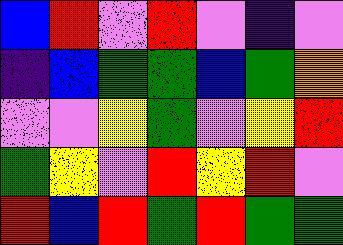[["blue", "red", "violet", "red", "violet", "indigo", "violet"], ["indigo", "blue", "green", "green", "blue", "green", "orange"], ["violet", "violet", "yellow", "green", "violet", "yellow", "red"], ["green", "yellow", "violet", "red", "yellow", "red", "violet"], ["red", "blue", "red", "green", "red", "green", "green"]]